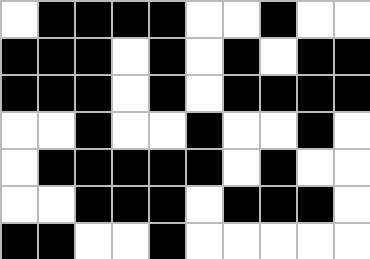[["white", "black", "black", "black", "black", "white", "white", "black", "white", "white"], ["black", "black", "black", "white", "black", "white", "black", "white", "black", "black"], ["black", "black", "black", "white", "black", "white", "black", "black", "black", "black"], ["white", "white", "black", "white", "white", "black", "white", "white", "black", "white"], ["white", "black", "black", "black", "black", "black", "white", "black", "white", "white"], ["white", "white", "black", "black", "black", "white", "black", "black", "black", "white"], ["black", "black", "white", "white", "black", "white", "white", "white", "white", "white"]]